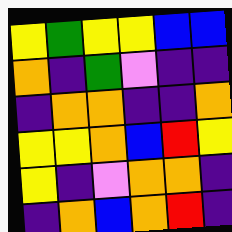[["yellow", "green", "yellow", "yellow", "blue", "blue"], ["orange", "indigo", "green", "violet", "indigo", "indigo"], ["indigo", "orange", "orange", "indigo", "indigo", "orange"], ["yellow", "yellow", "orange", "blue", "red", "yellow"], ["yellow", "indigo", "violet", "orange", "orange", "indigo"], ["indigo", "orange", "blue", "orange", "red", "indigo"]]